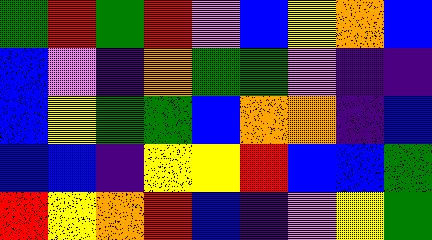[["green", "red", "green", "red", "violet", "blue", "yellow", "orange", "blue"], ["blue", "violet", "indigo", "orange", "green", "green", "violet", "indigo", "indigo"], ["blue", "yellow", "green", "green", "blue", "orange", "orange", "indigo", "blue"], ["blue", "blue", "indigo", "yellow", "yellow", "red", "blue", "blue", "green"], ["red", "yellow", "orange", "red", "blue", "indigo", "violet", "yellow", "green"]]